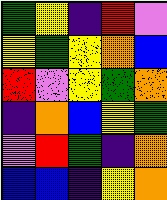[["green", "yellow", "indigo", "red", "violet"], ["yellow", "green", "yellow", "orange", "blue"], ["red", "violet", "yellow", "green", "orange"], ["indigo", "orange", "blue", "yellow", "green"], ["violet", "red", "green", "indigo", "orange"], ["blue", "blue", "indigo", "yellow", "orange"]]